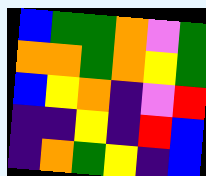[["blue", "green", "green", "orange", "violet", "green"], ["orange", "orange", "green", "orange", "yellow", "green"], ["blue", "yellow", "orange", "indigo", "violet", "red"], ["indigo", "indigo", "yellow", "indigo", "red", "blue"], ["indigo", "orange", "green", "yellow", "indigo", "blue"]]